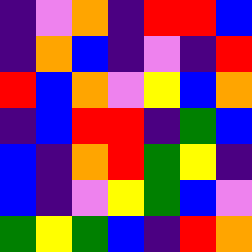[["indigo", "violet", "orange", "indigo", "red", "red", "blue"], ["indigo", "orange", "blue", "indigo", "violet", "indigo", "red"], ["red", "blue", "orange", "violet", "yellow", "blue", "orange"], ["indigo", "blue", "red", "red", "indigo", "green", "blue"], ["blue", "indigo", "orange", "red", "green", "yellow", "indigo"], ["blue", "indigo", "violet", "yellow", "green", "blue", "violet"], ["green", "yellow", "green", "blue", "indigo", "red", "orange"]]